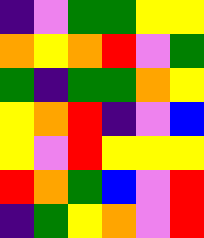[["indigo", "violet", "green", "green", "yellow", "yellow"], ["orange", "yellow", "orange", "red", "violet", "green"], ["green", "indigo", "green", "green", "orange", "yellow"], ["yellow", "orange", "red", "indigo", "violet", "blue"], ["yellow", "violet", "red", "yellow", "yellow", "yellow"], ["red", "orange", "green", "blue", "violet", "red"], ["indigo", "green", "yellow", "orange", "violet", "red"]]